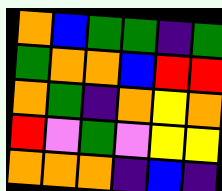[["orange", "blue", "green", "green", "indigo", "green"], ["green", "orange", "orange", "blue", "red", "red"], ["orange", "green", "indigo", "orange", "yellow", "orange"], ["red", "violet", "green", "violet", "yellow", "yellow"], ["orange", "orange", "orange", "indigo", "blue", "indigo"]]